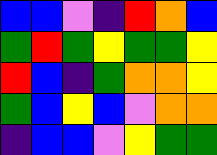[["blue", "blue", "violet", "indigo", "red", "orange", "blue"], ["green", "red", "green", "yellow", "green", "green", "yellow"], ["red", "blue", "indigo", "green", "orange", "orange", "yellow"], ["green", "blue", "yellow", "blue", "violet", "orange", "orange"], ["indigo", "blue", "blue", "violet", "yellow", "green", "green"]]